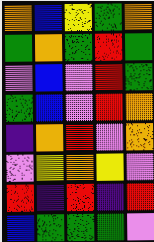[["orange", "blue", "yellow", "green", "orange"], ["green", "orange", "green", "red", "green"], ["violet", "blue", "violet", "red", "green"], ["green", "blue", "violet", "red", "orange"], ["indigo", "orange", "red", "violet", "orange"], ["violet", "yellow", "orange", "yellow", "violet"], ["red", "indigo", "red", "indigo", "red"], ["blue", "green", "green", "green", "violet"]]